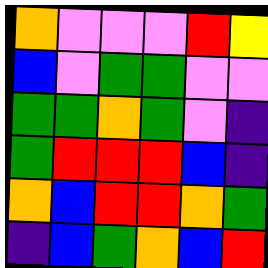[["orange", "violet", "violet", "violet", "red", "yellow"], ["blue", "violet", "green", "green", "violet", "violet"], ["green", "green", "orange", "green", "violet", "indigo"], ["green", "red", "red", "red", "blue", "indigo"], ["orange", "blue", "red", "red", "orange", "green"], ["indigo", "blue", "green", "orange", "blue", "red"]]